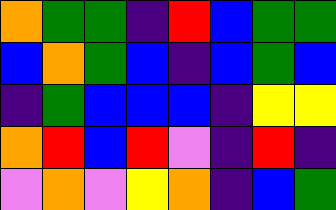[["orange", "green", "green", "indigo", "red", "blue", "green", "green"], ["blue", "orange", "green", "blue", "indigo", "blue", "green", "blue"], ["indigo", "green", "blue", "blue", "blue", "indigo", "yellow", "yellow"], ["orange", "red", "blue", "red", "violet", "indigo", "red", "indigo"], ["violet", "orange", "violet", "yellow", "orange", "indigo", "blue", "green"]]